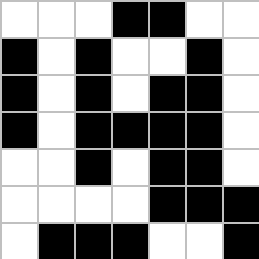[["white", "white", "white", "black", "black", "white", "white"], ["black", "white", "black", "white", "white", "black", "white"], ["black", "white", "black", "white", "black", "black", "white"], ["black", "white", "black", "black", "black", "black", "white"], ["white", "white", "black", "white", "black", "black", "white"], ["white", "white", "white", "white", "black", "black", "black"], ["white", "black", "black", "black", "white", "white", "black"]]